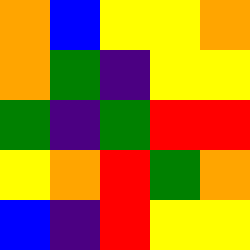[["orange", "blue", "yellow", "yellow", "orange"], ["orange", "green", "indigo", "yellow", "yellow"], ["green", "indigo", "green", "red", "red"], ["yellow", "orange", "red", "green", "orange"], ["blue", "indigo", "red", "yellow", "yellow"]]